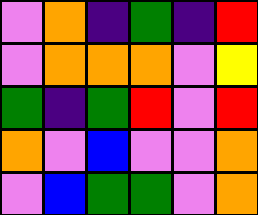[["violet", "orange", "indigo", "green", "indigo", "red"], ["violet", "orange", "orange", "orange", "violet", "yellow"], ["green", "indigo", "green", "red", "violet", "red"], ["orange", "violet", "blue", "violet", "violet", "orange"], ["violet", "blue", "green", "green", "violet", "orange"]]